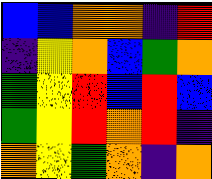[["blue", "blue", "orange", "orange", "indigo", "red"], ["indigo", "yellow", "orange", "blue", "green", "orange"], ["green", "yellow", "red", "blue", "red", "blue"], ["green", "yellow", "red", "orange", "red", "indigo"], ["orange", "yellow", "green", "orange", "indigo", "orange"]]